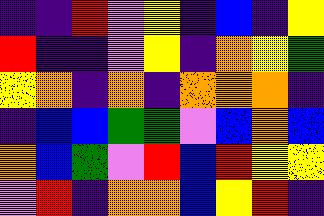[["indigo", "indigo", "red", "violet", "yellow", "indigo", "blue", "indigo", "yellow"], ["red", "indigo", "indigo", "violet", "yellow", "indigo", "orange", "yellow", "green"], ["yellow", "orange", "indigo", "orange", "indigo", "orange", "orange", "orange", "indigo"], ["indigo", "blue", "blue", "green", "green", "violet", "blue", "orange", "blue"], ["orange", "blue", "green", "violet", "red", "blue", "red", "yellow", "yellow"], ["violet", "red", "indigo", "orange", "orange", "blue", "yellow", "red", "indigo"]]